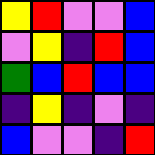[["yellow", "red", "violet", "violet", "blue"], ["violet", "yellow", "indigo", "red", "blue"], ["green", "blue", "red", "blue", "blue"], ["indigo", "yellow", "indigo", "violet", "indigo"], ["blue", "violet", "violet", "indigo", "red"]]